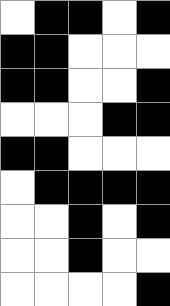[["white", "black", "black", "white", "black"], ["black", "black", "white", "white", "white"], ["black", "black", "white", "white", "black"], ["white", "white", "white", "black", "black"], ["black", "black", "white", "white", "white"], ["white", "black", "black", "black", "black"], ["white", "white", "black", "white", "black"], ["white", "white", "black", "white", "white"], ["white", "white", "white", "white", "black"]]